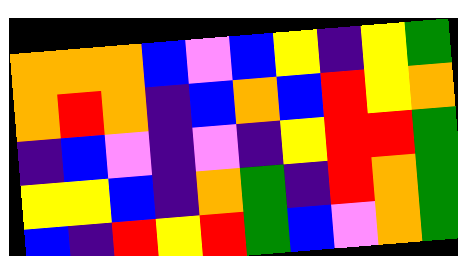[["orange", "orange", "orange", "blue", "violet", "blue", "yellow", "indigo", "yellow", "green"], ["orange", "red", "orange", "indigo", "blue", "orange", "blue", "red", "yellow", "orange"], ["indigo", "blue", "violet", "indigo", "violet", "indigo", "yellow", "red", "red", "green"], ["yellow", "yellow", "blue", "indigo", "orange", "green", "indigo", "red", "orange", "green"], ["blue", "indigo", "red", "yellow", "red", "green", "blue", "violet", "orange", "green"]]